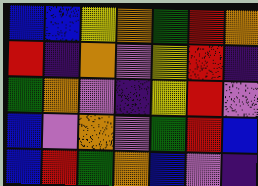[["blue", "blue", "yellow", "orange", "green", "red", "orange"], ["red", "indigo", "orange", "violet", "yellow", "red", "indigo"], ["green", "orange", "violet", "indigo", "yellow", "red", "violet"], ["blue", "violet", "orange", "violet", "green", "red", "blue"], ["blue", "red", "green", "orange", "blue", "violet", "indigo"]]